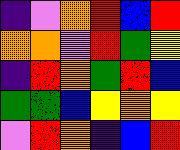[["indigo", "violet", "orange", "red", "blue", "red"], ["orange", "orange", "violet", "red", "green", "yellow"], ["indigo", "red", "orange", "green", "red", "blue"], ["green", "green", "blue", "yellow", "orange", "yellow"], ["violet", "red", "orange", "indigo", "blue", "red"]]